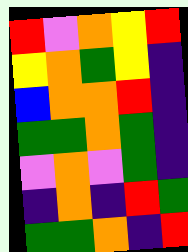[["red", "violet", "orange", "yellow", "red"], ["yellow", "orange", "green", "yellow", "indigo"], ["blue", "orange", "orange", "red", "indigo"], ["green", "green", "orange", "green", "indigo"], ["violet", "orange", "violet", "green", "indigo"], ["indigo", "orange", "indigo", "red", "green"], ["green", "green", "orange", "indigo", "red"]]